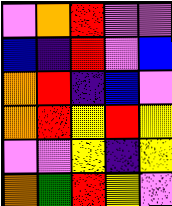[["violet", "orange", "red", "violet", "violet"], ["blue", "indigo", "red", "violet", "blue"], ["orange", "red", "indigo", "blue", "violet"], ["orange", "red", "yellow", "red", "yellow"], ["violet", "violet", "yellow", "indigo", "yellow"], ["orange", "green", "red", "yellow", "violet"]]